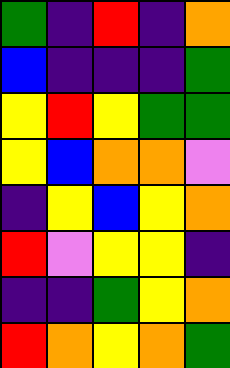[["green", "indigo", "red", "indigo", "orange"], ["blue", "indigo", "indigo", "indigo", "green"], ["yellow", "red", "yellow", "green", "green"], ["yellow", "blue", "orange", "orange", "violet"], ["indigo", "yellow", "blue", "yellow", "orange"], ["red", "violet", "yellow", "yellow", "indigo"], ["indigo", "indigo", "green", "yellow", "orange"], ["red", "orange", "yellow", "orange", "green"]]